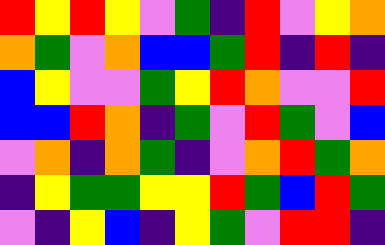[["red", "yellow", "red", "yellow", "violet", "green", "indigo", "red", "violet", "yellow", "orange"], ["orange", "green", "violet", "orange", "blue", "blue", "green", "red", "indigo", "red", "indigo"], ["blue", "yellow", "violet", "violet", "green", "yellow", "red", "orange", "violet", "violet", "red"], ["blue", "blue", "red", "orange", "indigo", "green", "violet", "red", "green", "violet", "blue"], ["violet", "orange", "indigo", "orange", "green", "indigo", "violet", "orange", "red", "green", "orange"], ["indigo", "yellow", "green", "green", "yellow", "yellow", "red", "green", "blue", "red", "green"], ["violet", "indigo", "yellow", "blue", "indigo", "yellow", "green", "violet", "red", "red", "indigo"]]